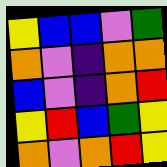[["yellow", "blue", "blue", "violet", "green"], ["orange", "violet", "indigo", "orange", "orange"], ["blue", "violet", "indigo", "orange", "red"], ["yellow", "red", "blue", "green", "yellow"], ["orange", "violet", "orange", "red", "yellow"]]